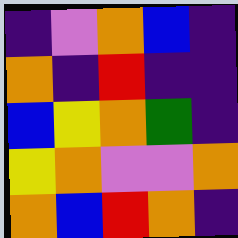[["indigo", "violet", "orange", "blue", "indigo"], ["orange", "indigo", "red", "indigo", "indigo"], ["blue", "yellow", "orange", "green", "indigo"], ["yellow", "orange", "violet", "violet", "orange"], ["orange", "blue", "red", "orange", "indigo"]]